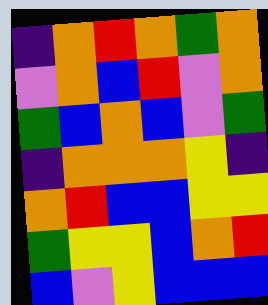[["indigo", "orange", "red", "orange", "green", "orange"], ["violet", "orange", "blue", "red", "violet", "orange"], ["green", "blue", "orange", "blue", "violet", "green"], ["indigo", "orange", "orange", "orange", "yellow", "indigo"], ["orange", "red", "blue", "blue", "yellow", "yellow"], ["green", "yellow", "yellow", "blue", "orange", "red"], ["blue", "violet", "yellow", "blue", "blue", "blue"]]